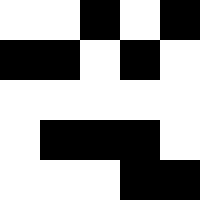[["white", "white", "black", "white", "black"], ["black", "black", "white", "black", "white"], ["white", "white", "white", "white", "white"], ["white", "black", "black", "black", "white"], ["white", "white", "white", "black", "black"]]